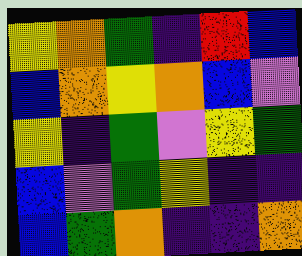[["yellow", "orange", "green", "indigo", "red", "blue"], ["blue", "orange", "yellow", "orange", "blue", "violet"], ["yellow", "indigo", "green", "violet", "yellow", "green"], ["blue", "violet", "green", "yellow", "indigo", "indigo"], ["blue", "green", "orange", "indigo", "indigo", "orange"]]